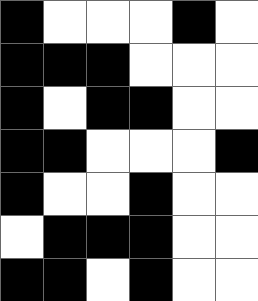[["black", "white", "white", "white", "black", "white"], ["black", "black", "black", "white", "white", "white"], ["black", "white", "black", "black", "white", "white"], ["black", "black", "white", "white", "white", "black"], ["black", "white", "white", "black", "white", "white"], ["white", "black", "black", "black", "white", "white"], ["black", "black", "white", "black", "white", "white"]]